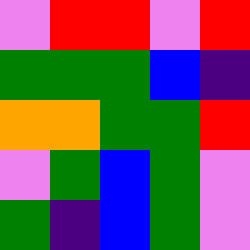[["violet", "red", "red", "violet", "red"], ["green", "green", "green", "blue", "indigo"], ["orange", "orange", "green", "green", "red"], ["violet", "green", "blue", "green", "violet"], ["green", "indigo", "blue", "green", "violet"]]